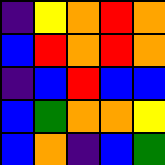[["indigo", "yellow", "orange", "red", "orange"], ["blue", "red", "orange", "red", "orange"], ["indigo", "blue", "red", "blue", "blue"], ["blue", "green", "orange", "orange", "yellow"], ["blue", "orange", "indigo", "blue", "green"]]